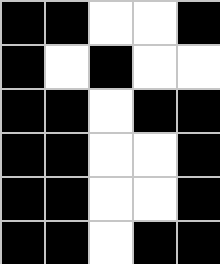[["black", "black", "white", "white", "black"], ["black", "white", "black", "white", "white"], ["black", "black", "white", "black", "black"], ["black", "black", "white", "white", "black"], ["black", "black", "white", "white", "black"], ["black", "black", "white", "black", "black"]]